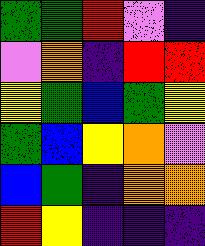[["green", "green", "red", "violet", "indigo"], ["violet", "orange", "indigo", "red", "red"], ["yellow", "green", "blue", "green", "yellow"], ["green", "blue", "yellow", "orange", "violet"], ["blue", "green", "indigo", "orange", "orange"], ["red", "yellow", "indigo", "indigo", "indigo"]]